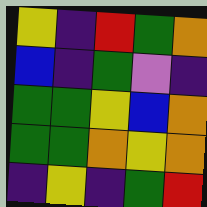[["yellow", "indigo", "red", "green", "orange"], ["blue", "indigo", "green", "violet", "indigo"], ["green", "green", "yellow", "blue", "orange"], ["green", "green", "orange", "yellow", "orange"], ["indigo", "yellow", "indigo", "green", "red"]]